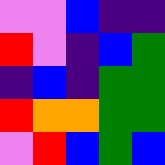[["violet", "violet", "blue", "indigo", "indigo"], ["red", "violet", "indigo", "blue", "green"], ["indigo", "blue", "indigo", "green", "green"], ["red", "orange", "orange", "green", "green"], ["violet", "red", "blue", "green", "blue"]]